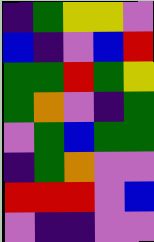[["indigo", "green", "yellow", "yellow", "violet"], ["blue", "indigo", "violet", "blue", "red"], ["green", "green", "red", "green", "yellow"], ["green", "orange", "violet", "indigo", "green"], ["violet", "green", "blue", "green", "green"], ["indigo", "green", "orange", "violet", "violet"], ["red", "red", "red", "violet", "blue"], ["violet", "indigo", "indigo", "violet", "violet"]]